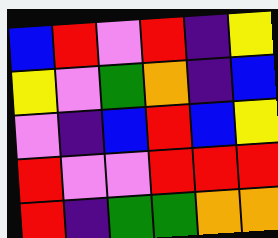[["blue", "red", "violet", "red", "indigo", "yellow"], ["yellow", "violet", "green", "orange", "indigo", "blue"], ["violet", "indigo", "blue", "red", "blue", "yellow"], ["red", "violet", "violet", "red", "red", "red"], ["red", "indigo", "green", "green", "orange", "orange"]]